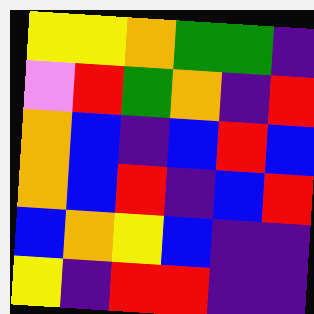[["yellow", "yellow", "orange", "green", "green", "indigo"], ["violet", "red", "green", "orange", "indigo", "red"], ["orange", "blue", "indigo", "blue", "red", "blue"], ["orange", "blue", "red", "indigo", "blue", "red"], ["blue", "orange", "yellow", "blue", "indigo", "indigo"], ["yellow", "indigo", "red", "red", "indigo", "indigo"]]